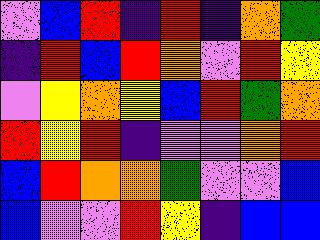[["violet", "blue", "red", "indigo", "red", "indigo", "orange", "green"], ["indigo", "red", "blue", "red", "orange", "violet", "red", "yellow"], ["violet", "yellow", "orange", "yellow", "blue", "red", "green", "orange"], ["red", "yellow", "red", "indigo", "violet", "violet", "orange", "red"], ["blue", "red", "orange", "orange", "green", "violet", "violet", "blue"], ["blue", "violet", "violet", "red", "yellow", "indigo", "blue", "blue"]]